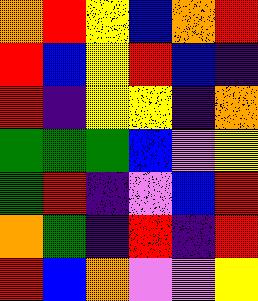[["orange", "red", "yellow", "blue", "orange", "red"], ["red", "blue", "yellow", "red", "blue", "indigo"], ["red", "indigo", "yellow", "yellow", "indigo", "orange"], ["green", "green", "green", "blue", "violet", "yellow"], ["green", "red", "indigo", "violet", "blue", "red"], ["orange", "green", "indigo", "red", "indigo", "red"], ["red", "blue", "orange", "violet", "violet", "yellow"]]